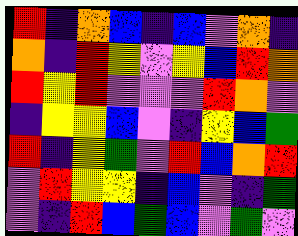[["red", "indigo", "orange", "blue", "indigo", "blue", "violet", "orange", "indigo"], ["orange", "indigo", "red", "yellow", "violet", "yellow", "blue", "red", "orange"], ["red", "yellow", "red", "violet", "violet", "violet", "red", "orange", "violet"], ["indigo", "yellow", "yellow", "blue", "violet", "indigo", "yellow", "blue", "green"], ["red", "indigo", "yellow", "green", "violet", "red", "blue", "orange", "red"], ["violet", "red", "yellow", "yellow", "indigo", "blue", "violet", "indigo", "green"], ["violet", "indigo", "red", "blue", "green", "blue", "violet", "green", "violet"]]